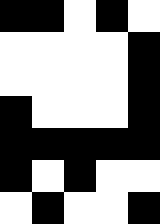[["black", "black", "white", "black", "white"], ["white", "white", "white", "white", "black"], ["white", "white", "white", "white", "black"], ["black", "white", "white", "white", "black"], ["black", "black", "black", "black", "black"], ["black", "white", "black", "white", "white"], ["white", "black", "white", "white", "black"]]